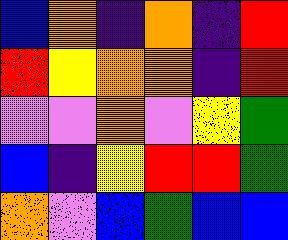[["blue", "orange", "indigo", "orange", "indigo", "red"], ["red", "yellow", "orange", "orange", "indigo", "red"], ["violet", "violet", "orange", "violet", "yellow", "green"], ["blue", "indigo", "yellow", "red", "red", "green"], ["orange", "violet", "blue", "green", "blue", "blue"]]